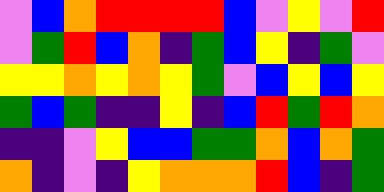[["violet", "blue", "orange", "red", "red", "red", "red", "blue", "violet", "yellow", "violet", "red"], ["violet", "green", "red", "blue", "orange", "indigo", "green", "blue", "yellow", "indigo", "green", "violet"], ["yellow", "yellow", "orange", "yellow", "orange", "yellow", "green", "violet", "blue", "yellow", "blue", "yellow"], ["green", "blue", "green", "indigo", "indigo", "yellow", "indigo", "blue", "red", "green", "red", "orange"], ["indigo", "indigo", "violet", "yellow", "blue", "blue", "green", "green", "orange", "blue", "orange", "green"], ["orange", "indigo", "violet", "indigo", "yellow", "orange", "orange", "orange", "red", "blue", "indigo", "green"]]